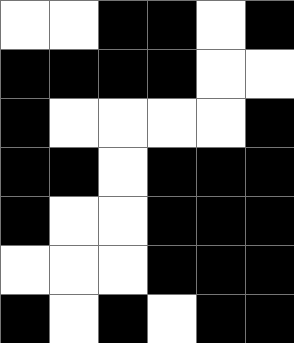[["white", "white", "black", "black", "white", "black"], ["black", "black", "black", "black", "white", "white"], ["black", "white", "white", "white", "white", "black"], ["black", "black", "white", "black", "black", "black"], ["black", "white", "white", "black", "black", "black"], ["white", "white", "white", "black", "black", "black"], ["black", "white", "black", "white", "black", "black"]]